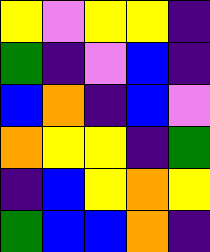[["yellow", "violet", "yellow", "yellow", "indigo"], ["green", "indigo", "violet", "blue", "indigo"], ["blue", "orange", "indigo", "blue", "violet"], ["orange", "yellow", "yellow", "indigo", "green"], ["indigo", "blue", "yellow", "orange", "yellow"], ["green", "blue", "blue", "orange", "indigo"]]